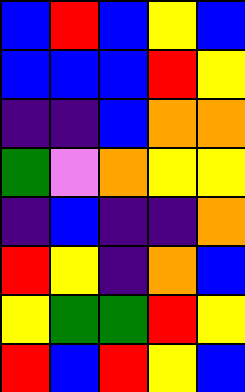[["blue", "red", "blue", "yellow", "blue"], ["blue", "blue", "blue", "red", "yellow"], ["indigo", "indigo", "blue", "orange", "orange"], ["green", "violet", "orange", "yellow", "yellow"], ["indigo", "blue", "indigo", "indigo", "orange"], ["red", "yellow", "indigo", "orange", "blue"], ["yellow", "green", "green", "red", "yellow"], ["red", "blue", "red", "yellow", "blue"]]